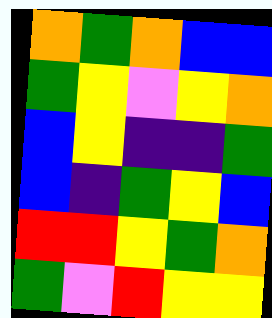[["orange", "green", "orange", "blue", "blue"], ["green", "yellow", "violet", "yellow", "orange"], ["blue", "yellow", "indigo", "indigo", "green"], ["blue", "indigo", "green", "yellow", "blue"], ["red", "red", "yellow", "green", "orange"], ["green", "violet", "red", "yellow", "yellow"]]